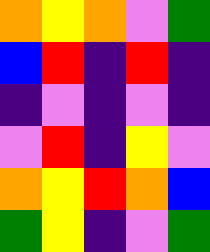[["orange", "yellow", "orange", "violet", "green"], ["blue", "red", "indigo", "red", "indigo"], ["indigo", "violet", "indigo", "violet", "indigo"], ["violet", "red", "indigo", "yellow", "violet"], ["orange", "yellow", "red", "orange", "blue"], ["green", "yellow", "indigo", "violet", "green"]]